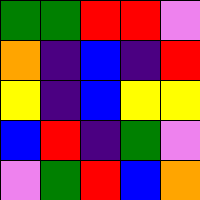[["green", "green", "red", "red", "violet"], ["orange", "indigo", "blue", "indigo", "red"], ["yellow", "indigo", "blue", "yellow", "yellow"], ["blue", "red", "indigo", "green", "violet"], ["violet", "green", "red", "blue", "orange"]]